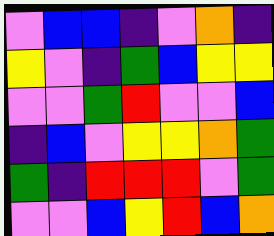[["violet", "blue", "blue", "indigo", "violet", "orange", "indigo"], ["yellow", "violet", "indigo", "green", "blue", "yellow", "yellow"], ["violet", "violet", "green", "red", "violet", "violet", "blue"], ["indigo", "blue", "violet", "yellow", "yellow", "orange", "green"], ["green", "indigo", "red", "red", "red", "violet", "green"], ["violet", "violet", "blue", "yellow", "red", "blue", "orange"]]